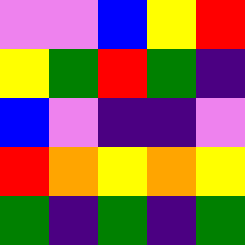[["violet", "violet", "blue", "yellow", "red"], ["yellow", "green", "red", "green", "indigo"], ["blue", "violet", "indigo", "indigo", "violet"], ["red", "orange", "yellow", "orange", "yellow"], ["green", "indigo", "green", "indigo", "green"]]